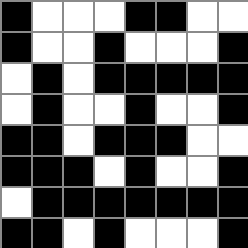[["black", "white", "white", "white", "black", "black", "white", "white"], ["black", "white", "white", "black", "white", "white", "white", "black"], ["white", "black", "white", "black", "black", "black", "black", "black"], ["white", "black", "white", "white", "black", "white", "white", "black"], ["black", "black", "white", "black", "black", "black", "white", "white"], ["black", "black", "black", "white", "black", "white", "white", "black"], ["white", "black", "black", "black", "black", "black", "black", "black"], ["black", "black", "white", "black", "white", "white", "white", "black"]]